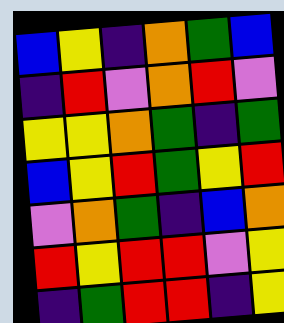[["blue", "yellow", "indigo", "orange", "green", "blue"], ["indigo", "red", "violet", "orange", "red", "violet"], ["yellow", "yellow", "orange", "green", "indigo", "green"], ["blue", "yellow", "red", "green", "yellow", "red"], ["violet", "orange", "green", "indigo", "blue", "orange"], ["red", "yellow", "red", "red", "violet", "yellow"], ["indigo", "green", "red", "red", "indigo", "yellow"]]